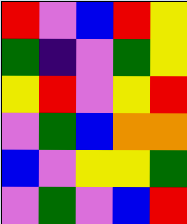[["red", "violet", "blue", "red", "yellow"], ["green", "indigo", "violet", "green", "yellow"], ["yellow", "red", "violet", "yellow", "red"], ["violet", "green", "blue", "orange", "orange"], ["blue", "violet", "yellow", "yellow", "green"], ["violet", "green", "violet", "blue", "red"]]